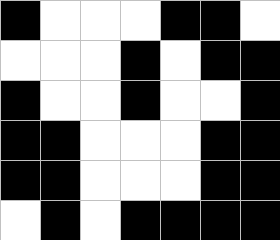[["black", "white", "white", "white", "black", "black", "white"], ["white", "white", "white", "black", "white", "black", "black"], ["black", "white", "white", "black", "white", "white", "black"], ["black", "black", "white", "white", "white", "black", "black"], ["black", "black", "white", "white", "white", "black", "black"], ["white", "black", "white", "black", "black", "black", "black"]]